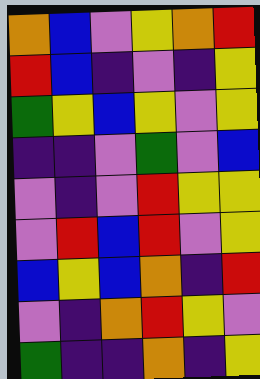[["orange", "blue", "violet", "yellow", "orange", "red"], ["red", "blue", "indigo", "violet", "indigo", "yellow"], ["green", "yellow", "blue", "yellow", "violet", "yellow"], ["indigo", "indigo", "violet", "green", "violet", "blue"], ["violet", "indigo", "violet", "red", "yellow", "yellow"], ["violet", "red", "blue", "red", "violet", "yellow"], ["blue", "yellow", "blue", "orange", "indigo", "red"], ["violet", "indigo", "orange", "red", "yellow", "violet"], ["green", "indigo", "indigo", "orange", "indigo", "yellow"]]